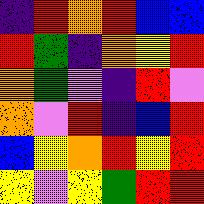[["indigo", "red", "orange", "red", "blue", "blue"], ["red", "green", "indigo", "orange", "yellow", "red"], ["orange", "green", "violet", "indigo", "red", "violet"], ["orange", "violet", "red", "indigo", "blue", "red"], ["blue", "yellow", "orange", "red", "yellow", "red"], ["yellow", "violet", "yellow", "green", "red", "red"]]